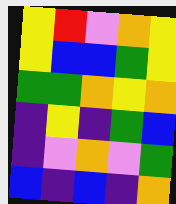[["yellow", "red", "violet", "orange", "yellow"], ["yellow", "blue", "blue", "green", "yellow"], ["green", "green", "orange", "yellow", "orange"], ["indigo", "yellow", "indigo", "green", "blue"], ["indigo", "violet", "orange", "violet", "green"], ["blue", "indigo", "blue", "indigo", "orange"]]